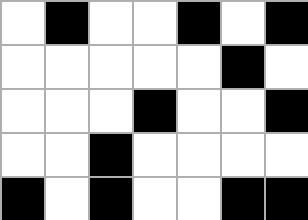[["white", "black", "white", "white", "black", "white", "black"], ["white", "white", "white", "white", "white", "black", "white"], ["white", "white", "white", "black", "white", "white", "black"], ["white", "white", "black", "white", "white", "white", "white"], ["black", "white", "black", "white", "white", "black", "black"]]